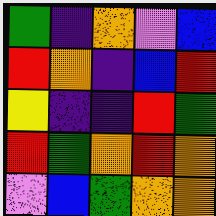[["green", "indigo", "orange", "violet", "blue"], ["red", "orange", "indigo", "blue", "red"], ["yellow", "indigo", "indigo", "red", "green"], ["red", "green", "orange", "red", "orange"], ["violet", "blue", "green", "orange", "orange"]]